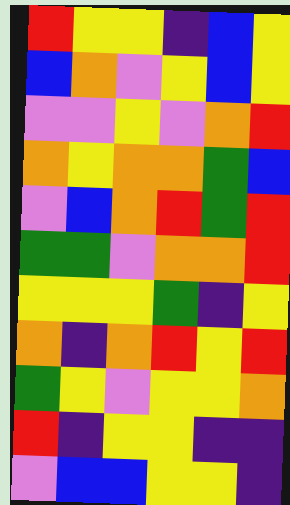[["red", "yellow", "yellow", "indigo", "blue", "yellow"], ["blue", "orange", "violet", "yellow", "blue", "yellow"], ["violet", "violet", "yellow", "violet", "orange", "red"], ["orange", "yellow", "orange", "orange", "green", "blue"], ["violet", "blue", "orange", "red", "green", "red"], ["green", "green", "violet", "orange", "orange", "red"], ["yellow", "yellow", "yellow", "green", "indigo", "yellow"], ["orange", "indigo", "orange", "red", "yellow", "red"], ["green", "yellow", "violet", "yellow", "yellow", "orange"], ["red", "indigo", "yellow", "yellow", "indigo", "indigo"], ["violet", "blue", "blue", "yellow", "yellow", "indigo"]]